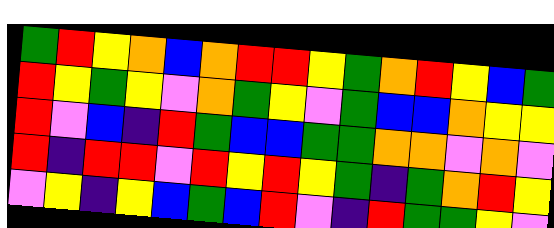[["green", "red", "yellow", "orange", "blue", "orange", "red", "red", "yellow", "green", "orange", "red", "yellow", "blue", "green"], ["red", "yellow", "green", "yellow", "violet", "orange", "green", "yellow", "violet", "green", "blue", "blue", "orange", "yellow", "yellow"], ["red", "violet", "blue", "indigo", "red", "green", "blue", "blue", "green", "green", "orange", "orange", "violet", "orange", "violet"], ["red", "indigo", "red", "red", "violet", "red", "yellow", "red", "yellow", "green", "indigo", "green", "orange", "red", "yellow"], ["violet", "yellow", "indigo", "yellow", "blue", "green", "blue", "red", "violet", "indigo", "red", "green", "green", "yellow", "violet"]]